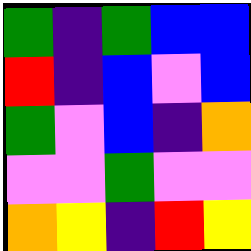[["green", "indigo", "green", "blue", "blue"], ["red", "indigo", "blue", "violet", "blue"], ["green", "violet", "blue", "indigo", "orange"], ["violet", "violet", "green", "violet", "violet"], ["orange", "yellow", "indigo", "red", "yellow"]]